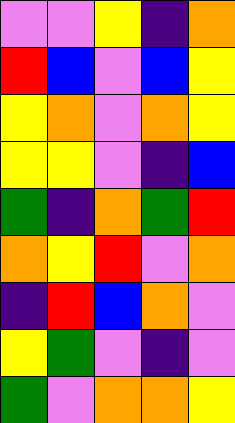[["violet", "violet", "yellow", "indigo", "orange"], ["red", "blue", "violet", "blue", "yellow"], ["yellow", "orange", "violet", "orange", "yellow"], ["yellow", "yellow", "violet", "indigo", "blue"], ["green", "indigo", "orange", "green", "red"], ["orange", "yellow", "red", "violet", "orange"], ["indigo", "red", "blue", "orange", "violet"], ["yellow", "green", "violet", "indigo", "violet"], ["green", "violet", "orange", "orange", "yellow"]]